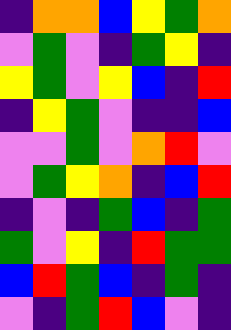[["indigo", "orange", "orange", "blue", "yellow", "green", "orange"], ["violet", "green", "violet", "indigo", "green", "yellow", "indigo"], ["yellow", "green", "violet", "yellow", "blue", "indigo", "red"], ["indigo", "yellow", "green", "violet", "indigo", "indigo", "blue"], ["violet", "violet", "green", "violet", "orange", "red", "violet"], ["violet", "green", "yellow", "orange", "indigo", "blue", "red"], ["indigo", "violet", "indigo", "green", "blue", "indigo", "green"], ["green", "violet", "yellow", "indigo", "red", "green", "green"], ["blue", "red", "green", "blue", "indigo", "green", "indigo"], ["violet", "indigo", "green", "red", "blue", "violet", "indigo"]]